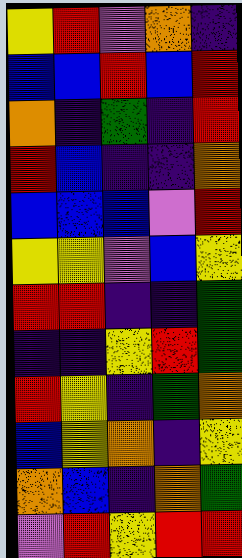[["yellow", "red", "violet", "orange", "indigo"], ["blue", "blue", "red", "blue", "red"], ["orange", "indigo", "green", "indigo", "red"], ["red", "blue", "indigo", "indigo", "orange"], ["blue", "blue", "blue", "violet", "red"], ["yellow", "yellow", "violet", "blue", "yellow"], ["red", "red", "indigo", "indigo", "green"], ["indigo", "indigo", "yellow", "red", "green"], ["red", "yellow", "indigo", "green", "orange"], ["blue", "yellow", "orange", "indigo", "yellow"], ["orange", "blue", "indigo", "orange", "green"], ["violet", "red", "yellow", "red", "red"]]